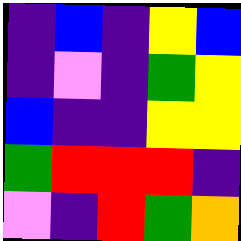[["indigo", "blue", "indigo", "yellow", "blue"], ["indigo", "violet", "indigo", "green", "yellow"], ["blue", "indigo", "indigo", "yellow", "yellow"], ["green", "red", "red", "red", "indigo"], ["violet", "indigo", "red", "green", "orange"]]